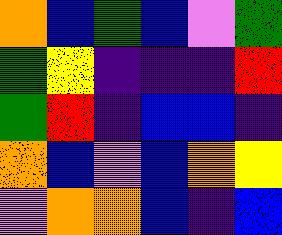[["orange", "blue", "green", "blue", "violet", "green"], ["green", "yellow", "indigo", "indigo", "indigo", "red"], ["green", "red", "indigo", "blue", "blue", "indigo"], ["orange", "blue", "violet", "blue", "orange", "yellow"], ["violet", "orange", "orange", "blue", "indigo", "blue"]]